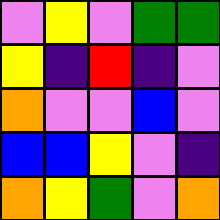[["violet", "yellow", "violet", "green", "green"], ["yellow", "indigo", "red", "indigo", "violet"], ["orange", "violet", "violet", "blue", "violet"], ["blue", "blue", "yellow", "violet", "indigo"], ["orange", "yellow", "green", "violet", "orange"]]